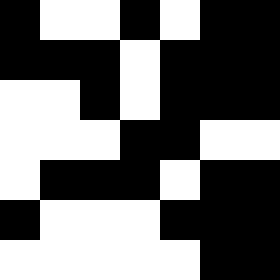[["black", "white", "white", "black", "white", "black", "black"], ["black", "black", "black", "white", "black", "black", "black"], ["white", "white", "black", "white", "black", "black", "black"], ["white", "white", "white", "black", "black", "white", "white"], ["white", "black", "black", "black", "white", "black", "black"], ["black", "white", "white", "white", "black", "black", "black"], ["white", "white", "white", "white", "white", "black", "black"]]